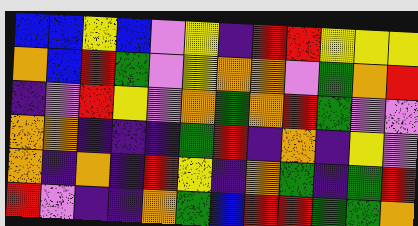[["blue", "blue", "yellow", "blue", "violet", "yellow", "indigo", "red", "red", "yellow", "yellow", "yellow"], ["orange", "blue", "red", "green", "violet", "yellow", "orange", "orange", "violet", "green", "orange", "red"], ["indigo", "violet", "red", "yellow", "violet", "orange", "green", "orange", "red", "green", "violet", "violet"], ["orange", "orange", "indigo", "indigo", "indigo", "green", "red", "indigo", "orange", "indigo", "yellow", "violet"], ["orange", "indigo", "orange", "indigo", "red", "yellow", "indigo", "orange", "green", "indigo", "green", "red"], ["red", "violet", "indigo", "indigo", "orange", "green", "blue", "red", "red", "green", "green", "orange"]]